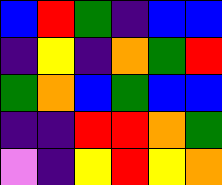[["blue", "red", "green", "indigo", "blue", "blue"], ["indigo", "yellow", "indigo", "orange", "green", "red"], ["green", "orange", "blue", "green", "blue", "blue"], ["indigo", "indigo", "red", "red", "orange", "green"], ["violet", "indigo", "yellow", "red", "yellow", "orange"]]